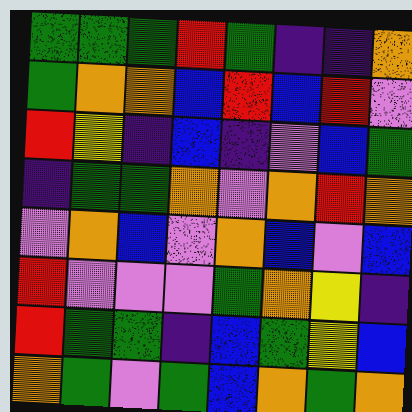[["green", "green", "green", "red", "green", "indigo", "indigo", "orange"], ["green", "orange", "orange", "blue", "red", "blue", "red", "violet"], ["red", "yellow", "indigo", "blue", "indigo", "violet", "blue", "green"], ["indigo", "green", "green", "orange", "violet", "orange", "red", "orange"], ["violet", "orange", "blue", "violet", "orange", "blue", "violet", "blue"], ["red", "violet", "violet", "violet", "green", "orange", "yellow", "indigo"], ["red", "green", "green", "indigo", "blue", "green", "yellow", "blue"], ["orange", "green", "violet", "green", "blue", "orange", "green", "orange"]]